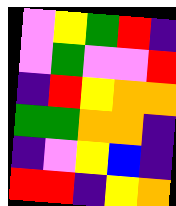[["violet", "yellow", "green", "red", "indigo"], ["violet", "green", "violet", "violet", "red"], ["indigo", "red", "yellow", "orange", "orange"], ["green", "green", "orange", "orange", "indigo"], ["indigo", "violet", "yellow", "blue", "indigo"], ["red", "red", "indigo", "yellow", "orange"]]